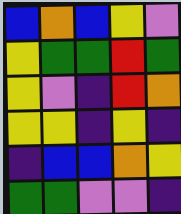[["blue", "orange", "blue", "yellow", "violet"], ["yellow", "green", "green", "red", "green"], ["yellow", "violet", "indigo", "red", "orange"], ["yellow", "yellow", "indigo", "yellow", "indigo"], ["indigo", "blue", "blue", "orange", "yellow"], ["green", "green", "violet", "violet", "indigo"]]